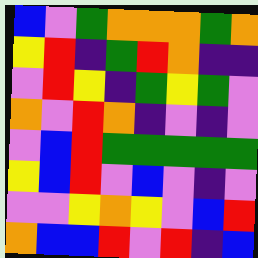[["blue", "violet", "green", "orange", "orange", "orange", "green", "orange"], ["yellow", "red", "indigo", "green", "red", "orange", "indigo", "indigo"], ["violet", "red", "yellow", "indigo", "green", "yellow", "green", "violet"], ["orange", "violet", "red", "orange", "indigo", "violet", "indigo", "violet"], ["violet", "blue", "red", "green", "green", "green", "green", "green"], ["yellow", "blue", "red", "violet", "blue", "violet", "indigo", "violet"], ["violet", "violet", "yellow", "orange", "yellow", "violet", "blue", "red"], ["orange", "blue", "blue", "red", "violet", "red", "indigo", "blue"]]